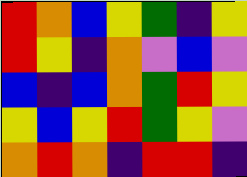[["red", "orange", "blue", "yellow", "green", "indigo", "yellow"], ["red", "yellow", "indigo", "orange", "violet", "blue", "violet"], ["blue", "indigo", "blue", "orange", "green", "red", "yellow"], ["yellow", "blue", "yellow", "red", "green", "yellow", "violet"], ["orange", "red", "orange", "indigo", "red", "red", "indigo"]]